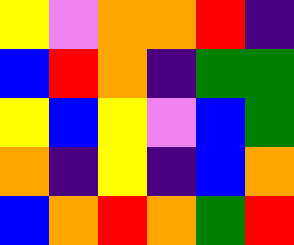[["yellow", "violet", "orange", "orange", "red", "indigo"], ["blue", "red", "orange", "indigo", "green", "green"], ["yellow", "blue", "yellow", "violet", "blue", "green"], ["orange", "indigo", "yellow", "indigo", "blue", "orange"], ["blue", "orange", "red", "orange", "green", "red"]]